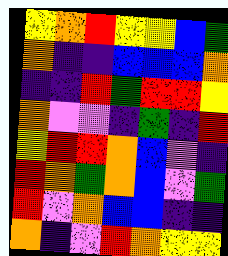[["yellow", "orange", "red", "yellow", "yellow", "blue", "green"], ["orange", "indigo", "indigo", "blue", "blue", "blue", "orange"], ["indigo", "indigo", "red", "green", "red", "red", "yellow"], ["orange", "violet", "violet", "indigo", "green", "indigo", "red"], ["yellow", "red", "red", "orange", "blue", "violet", "indigo"], ["red", "orange", "green", "orange", "blue", "violet", "green"], ["red", "violet", "orange", "blue", "blue", "indigo", "indigo"], ["orange", "indigo", "violet", "red", "orange", "yellow", "yellow"]]